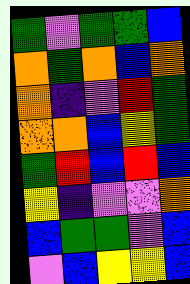[["green", "violet", "green", "green", "blue"], ["orange", "green", "orange", "blue", "orange"], ["orange", "indigo", "violet", "red", "green"], ["orange", "orange", "blue", "yellow", "green"], ["green", "red", "blue", "red", "blue"], ["yellow", "indigo", "violet", "violet", "orange"], ["blue", "green", "green", "violet", "blue"], ["violet", "blue", "yellow", "yellow", "blue"]]